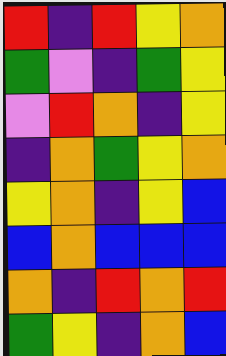[["red", "indigo", "red", "yellow", "orange"], ["green", "violet", "indigo", "green", "yellow"], ["violet", "red", "orange", "indigo", "yellow"], ["indigo", "orange", "green", "yellow", "orange"], ["yellow", "orange", "indigo", "yellow", "blue"], ["blue", "orange", "blue", "blue", "blue"], ["orange", "indigo", "red", "orange", "red"], ["green", "yellow", "indigo", "orange", "blue"]]